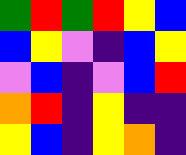[["green", "red", "green", "red", "yellow", "blue"], ["blue", "yellow", "violet", "indigo", "blue", "yellow"], ["violet", "blue", "indigo", "violet", "blue", "red"], ["orange", "red", "indigo", "yellow", "indigo", "indigo"], ["yellow", "blue", "indigo", "yellow", "orange", "indigo"]]